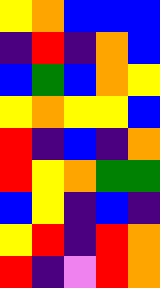[["yellow", "orange", "blue", "blue", "blue"], ["indigo", "red", "indigo", "orange", "blue"], ["blue", "green", "blue", "orange", "yellow"], ["yellow", "orange", "yellow", "yellow", "blue"], ["red", "indigo", "blue", "indigo", "orange"], ["red", "yellow", "orange", "green", "green"], ["blue", "yellow", "indigo", "blue", "indigo"], ["yellow", "red", "indigo", "red", "orange"], ["red", "indigo", "violet", "red", "orange"]]